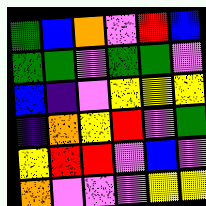[["green", "blue", "orange", "violet", "red", "blue"], ["green", "green", "violet", "green", "green", "violet"], ["blue", "indigo", "violet", "yellow", "yellow", "yellow"], ["indigo", "orange", "yellow", "red", "violet", "green"], ["yellow", "red", "red", "violet", "blue", "violet"], ["orange", "violet", "violet", "violet", "yellow", "yellow"]]